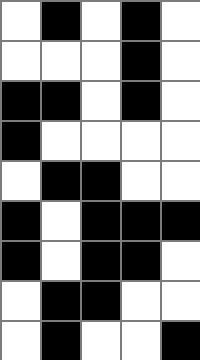[["white", "black", "white", "black", "white"], ["white", "white", "white", "black", "white"], ["black", "black", "white", "black", "white"], ["black", "white", "white", "white", "white"], ["white", "black", "black", "white", "white"], ["black", "white", "black", "black", "black"], ["black", "white", "black", "black", "white"], ["white", "black", "black", "white", "white"], ["white", "black", "white", "white", "black"]]